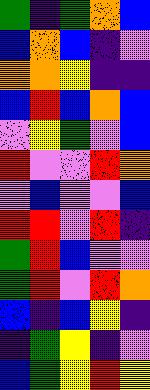[["green", "indigo", "green", "orange", "blue"], ["blue", "orange", "blue", "indigo", "violet"], ["orange", "orange", "yellow", "indigo", "indigo"], ["blue", "red", "blue", "orange", "blue"], ["violet", "yellow", "green", "violet", "blue"], ["red", "violet", "violet", "red", "orange"], ["violet", "blue", "violet", "violet", "blue"], ["red", "red", "violet", "red", "indigo"], ["green", "red", "blue", "violet", "violet"], ["green", "red", "violet", "red", "orange"], ["blue", "indigo", "blue", "yellow", "indigo"], ["indigo", "green", "yellow", "indigo", "violet"], ["blue", "green", "yellow", "red", "yellow"]]